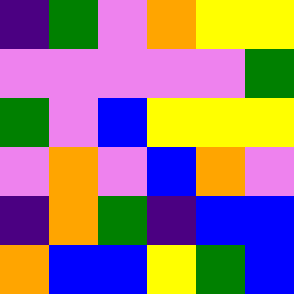[["indigo", "green", "violet", "orange", "yellow", "yellow"], ["violet", "violet", "violet", "violet", "violet", "green"], ["green", "violet", "blue", "yellow", "yellow", "yellow"], ["violet", "orange", "violet", "blue", "orange", "violet"], ["indigo", "orange", "green", "indigo", "blue", "blue"], ["orange", "blue", "blue", "yellow", "green", "blue"]]